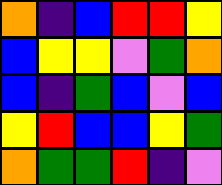[["orange", "indigo", "blue", "red", "red", "yellow"], ["blue", "yellow", "yellow", "violet", "green", "orange"], ["blue", "indigo", "green", "blue", "violet", "blue"], ["yellow", "red", "blue", "blue", "yellow", "green"], ["orange", "green", "green", "red", "indigo", "violet"]]